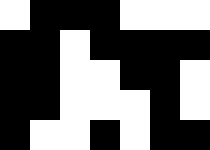[["white", "black", "black", "black", "white", "white", "white"], ["black", "black", "white", "black", "black", "black", "black"], ["black", "black", "white", "white", "black", "black", "white"], ["black", "black", "white", "white", "white", "black", "white"], ["black", "white", "white", "black", "white", "black", "black"]]